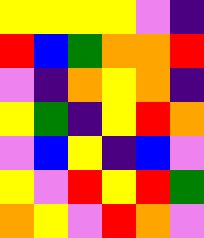[["yellow", "yellow", "yellow", "yellow", "violet", "indigo"], ["red", "blue", "green", "orange", "orange", "red"], ["violet", "indigo", "orange", "yellow", "orange", "indigo"], ["yellow", "green", "indigo", "yellow", "red", "orange"], ["violet", "blue", "yellow", "indigo", "blue", "violet"], ["yellow", "violet", "red", "yellow", "red", "green"], ["orange", "yellow", "violet", "red", "orange", "violet"]]